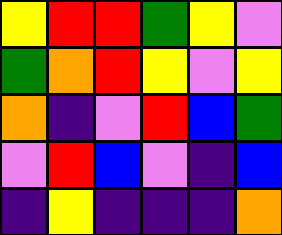[["yellow", "red", "red", "green", "yellow", "violet"], ["green", "orange", "red", "yellow", "violet", "yellow"], ["orange", "indigo", "violet", "red", "blue", "green"], ["violet", "red", "blue", "violet", "indigo", "blue"], ["indigo", "yellow", "indigo", "indigo", "indigo", "orange"]]